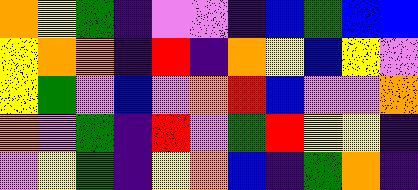[["orange", "yellow", "green", "indigo", "violet", "violet", "indigo", "blue", "green", "blue", "blue"], ["yellow", "orange", "orange", "indigo", "red", "indigo", "orange", "yellow", "blue", "yellow", "violet"], ["yellow", "green", "violet", "blue", "violet", "orange", "red", "blue", "violet", "violet", "orange"], ["orange", "violet", "green", "indigo", "red", "violet", "green", "red", "yellow", "yellow", "indigo"], ["violet", "yellow", "green", "indigo", "yellow", "orange", "blue", "indigo", "green", "orange", "indigo"]]